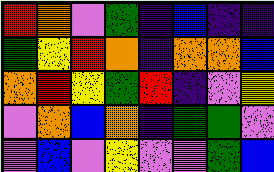[["red", "orange", "violet", "green", "indigo", "blue", "indigo", "indigo"], ["green", "yellow", "red", "orange", "indigo", "orange", "orange", "blue"], ["orange", "red", "yellow", "green", "red", "indigo", "violet", "yellow"], ["violet", "orange", "blue", "orange", "indigo", "green", "green", "violet"], ["violet", "blue", "violet", "yellow", "violet", "violet", "green", "blue"]]